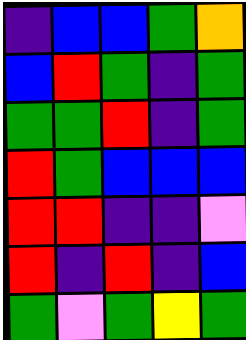[["indigo", "blue", "blue", "green", "orange"], ["blue", "red", "green", "indigo", "green"], ["green", "green", "red", "indigo", "green"], ["red", "green", "blue", "blue", "blue"], ["red", "red", "indigo", "indigo", "violet"], ["red", "indigo", "red", "indigo", "blue"], ["green", "violet", "green", "yellow", "green"]]